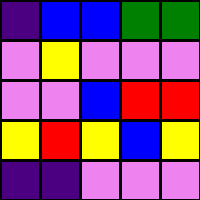[["indigo", "blue", "blue", "green", "green"], ["violet", "yellow", "violet", "violet", "violet"], ["violet", "violet", "blue", "red", "red"], ["yellow", "red", "yellow", "blue", "yellow"], ["indigo", "indigo", "violet", "violet", "violet"]]